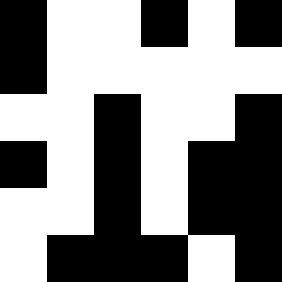[["black", "white", "white", "black", "white", "black"], ["black", "white", "white", "white", "white", "white"], ["white", "white", "black", "white", "white", "black"], ["black", "white", "black", "white", "black", "black"], ["white", "white", "black", "white", "black", "black"], ["white", "black", "black", "black", "white", "black"]]